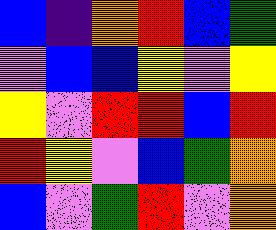[["blue", "indigo", "orange", "red", "blue", "green"], ["violet", "blue", "blue", "yellow", "violet", "yellow"], ["yellow", "violet", "red", "red", "blue", "red"], ["red", "yellow", "violet", "blue", "green", "orange"], ["blue", "violet", "green", "red", "violet", "orange"]]